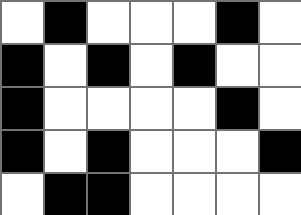[["white", "black", "white", "white", "white", "black", "white"], ["black", "white", "black", "white", "black", "white", "white"], ["black", "white", "white", "white", "white", "black", "white"], ["black", "white", "black", "white", "white", "white", "black"], ["white", "black", "black", "white", "white", "white", "white"]]